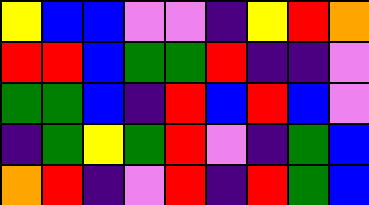[["yellow", "blue", "blue", "violet", "violet", "indigo", "yellow", "red", "orange"], ["red", "red", "blue", "green", "green", "red", "indigo", "indigo", "violet"], ["green", "green", "blue", "indigo", "red", "blue", "red", "blue", "violet"], ["indigo", "green", "yellow", "green", "red", "violet", "indigo", "green", "blue"], ["orange", "red", "indigo", "violet", "red", "indigo", "red", "green", "blue"]]